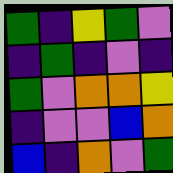[["green", "indigo", "yellow", "green", "violet"], ["indigo", "green", "indigo", "violet", "indigo"], ["green", "violet", "orange", "orange", "yellow"], ["indigo", "violet", "violet", "blue", "orange"], ["blue", "indigo", "orange", "violet", "green"]]